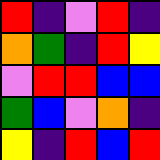[["red", "indigo", "violet", "red", "indigo"], ["orange", "green", "indigo", "red", "yellow"], ["violet", "red", "red", "blue", "blue"], ["green", "blue", "violet", "orange", "indigo"], ["yellow", "indigo", "red", "blue", "red"]]